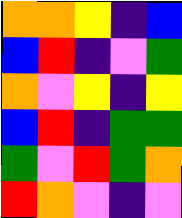[["orange", "orange", "yellow", "indigo", "blue"], ["blue", "red", "indigo", "violet", "green"], ["orange", "violet", "yellow", "indigo", "yellow"], ["blue", "red", "indigo", "green", "green"], ["green", "violet", "red", "green", "orange"], ["red", "orange", "violet", "indigo", "violet"]]